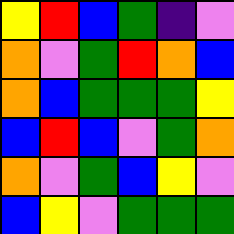[["yellow", "red", "blue", "green", "indigo", "violet"], ["orange", "violet", "green", "red", "orange", "blue"], ["orange", "blue", "green", "green", "green", "yellow"], ["blue", "red", "blue", "violet", "green", "orange"], ["orange", "violet", "green", "blue", "yellow", "violet"], ["blue", "yellow", "violet", "green", "green", "green"]]